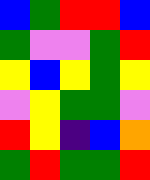[["blue", "green", "red", "red", "blue"], ["green", "violet", "violet", "green", "red"], ["yellow", "blue", "yellow", "green", "yellow"], ["violet", "yellow", "green", "green", "violet"], ["red", "yellow", "indigo", "blue", "orange"], ["green", "red", "green", "green", "red"]]